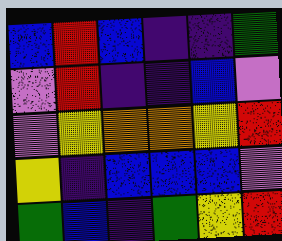[["blue", "red", "blue", "indigo", "indigo", "green"], ["violet", "red", "indigo", "indigo", "blue", "violet"], ["violet", "yellow", "orange", "orange", "yellow", "red"], ["yellow", "indigo", "blue", "blue", "blue", "violet"], ["green", "blue", "indigo", "green", "yellow", "red"]]